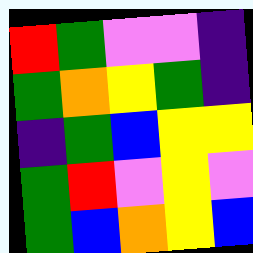[["red", "green", "violet", "violet", "indigo"], ["green", "orange", "yellow", "green", "indigo"], ["indigo", "green", "blue", "yellow", "yellow"], ["green", "red", "violet", "yellow", "violet"], ["green", "blue", "orange", "yellow", "blue"]]